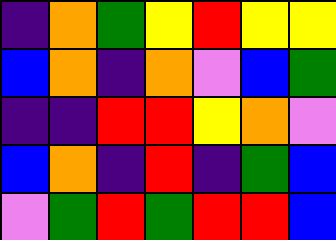[["indigo", "orange", "green", "yellow", "red", "yellow", "yellow"], ["blue", "orange", "indigo", "orange", "violet", "blue", "green"], ["indigo", "indigo", "red", "red", "yellow", "orange", "violet"], ["blue", "orange", "indigo", "red", "indigo", "green", "blue"], ["violet", "green", "red", "green", "red", "red", "blue"]]